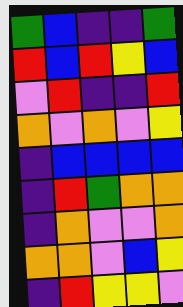[["green", "blue", "indigo", "indigo", "green"], ["red", "blue", "red", "yellow", "blue"], ["violet", "red", "indigo", "indigo", "red"], ["orange", "violet", "orange", "violet", "yellow"], ["indigo", "blue", "blue", "blue", "blue"], ["indigo", "red", "green", "orange", "orange"], ["indigo", "orange", "violet", "violet", "orange"], ["orange", "orange", "violet", "blue", "yellow"], ["indigo", "red", "yellow", "yellow", "violet"]]